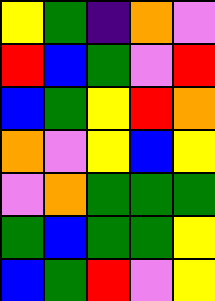[["yellow", "green", "indigo", "orange", "violet"], ["red", "blue", "green", "violet", "red"], ["blue", "green", "yellow", "red", "orange"], ["orange", "violet", "yellow", "blue", "yellow"], ["violet", "orange", "green", "green", "green"], ["green", "blue", "green", "green", "yellow"], ["blue", "green", "red", "violet", "yellow"]]